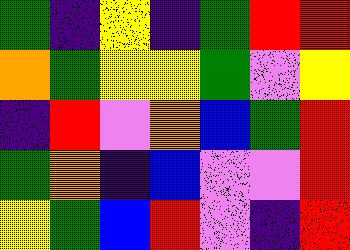[["green", "indigo", "yellow", "indigo", "green", "red", "red"], ["orange", "green", "yellow", "yellow", "green", "violet", "yellow"], ["indigo", "red", "violet", "orange", "blue", "green", "red"], ["green", "orange", "indigo", "blue", "violet", "violet", "red"], ["yellow", "green", "blue", "red", "violet", "indigo", "red"]]